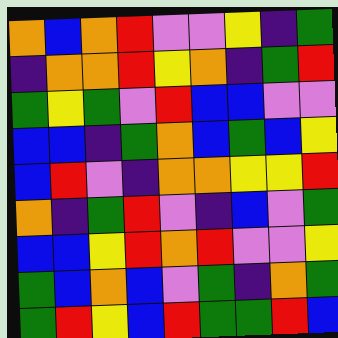[["orange", "blue", "orange", "red", "violet", "violet", "yellow", "indigo", "green"], ["indigo", "orange", "orange", "red", "yellow", "orange", "indigo", "green", "red"], ["green", "yellow", "green", "violet", "red", "blue", "blue", "violet", "violet"], ["blue", "blue", "indigo", "green", "orange", "blue", "green", "blue", "yellow"], ["blue", "red", "violet", "indigo", "orange", "orange", "yellow", "yellow", "red"], ["orange", "indigo", "green", "red", "violet", "indigo", "blue", "violet", "green"], ["blue", "blue", "yellow", "red", "orange", "red", "violet", "violet", "yellow"], ["green", "blue", "orange", "blue", "violet", "green", "indigo", "orange", "green"], ["green", "red", "yellow", "blue", "red", "green", "green", "red", "blue"]]